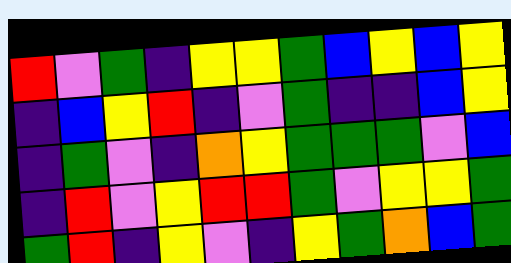[["red", "violet", "green", "indigo", "yellow", "yellow", "green", "blue", "yellow", "blue", "yellow"], ["indigo", "blue", "yellow", "red", "indigo", "violet", "green", "indigo", "indigo", "blue", "yellow"], ["indigo", "green", "violet", "indigo", "orange", "yellow", "green", "green", "green", "violet", "blue"], ["indigo", "red", "violet", "yellow", "red", "red", "green", "violet", "yellow", "yellow", "green"], ["green", "red", "indigo", "yellow", "violet", "indigo", "yellow", "green", "orange", "blue", "green"]]